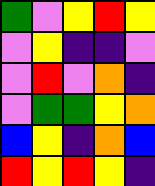[["green", "violet", "yellow", "red", "yellow"], ["violet", "yellow", "indigo", "indigo", "violet"], ["violet", "red", "violet", "orange", "indigo"], ["violet", "green", "green", "yellow", "orange"], ["blue", "yellow", "indigo", "orange", "blue"], ["red", "yellow", "red", "yellow", "indigo"]]